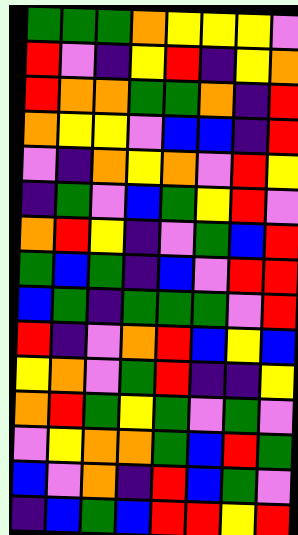[["green", "green", "green", "orange", "yellow", "yellow", "yellow", "violet"], ["red", "violet", "indigo", "yellow", "red", "indigo", "yellow", "orange"], ["red", "orange", "orange", "green", "green", "orange", "indigo", "red"], ["orange", "yellow", "yellow", "violet", "blue", "blue", "indigo", "red"], ["violet", "indigo", "orange", "yellow", "orange", "violet", "red", "yellow"], ["indigo", "green", "violet", "blue", "green", "yellow", "red", "violet"], ["orange", "red", "yellow", "indigo", "violet", "green", "blue", "red"], ["green", "blue", "green", "indigo", "blue", "violet", "red", "red"], ["blue", "green", "indigo", "green", "green", "green", "violet", "red"], ["red", "indigo", "violet", "orange", "red", "blue", "yellow", "blue"], ["yellow", "orange", "violet", "green", "red", "indigo", "indigo", "yellow"], ["orange", "red", "green", "yellow", "green", "violet", "green", "violet"], ["violet", "yellow", "orange", "orange", "green", "blue", "red", "green"], ["blue", "violet", "orange", "indigo", "red", "blue", "green", "violet"], ["indigo", "blue", "green", "blue", "red", "red", "yellow", "red"]]